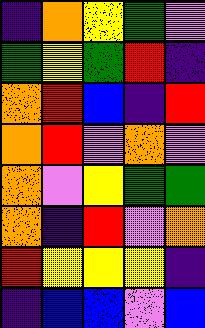[["indigo", "orange", "yellow", "green", "violet"], ["green", "yellow", "green", "red", "indigo"], ["orange", "red", "blue", "indigo", "red"], ["orange", "red", "violet", "orange", "violet"], ["orange", "violet", "yellow", "green", "green"], ["orange", "indigo", "red", "violet", "orange"], ["red", "yellow", "yellow", "yellow", "indigo"], ["indigo", "blue", "blue", "violet", "blue"]]